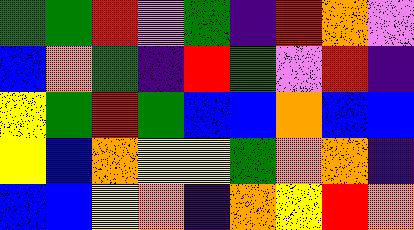[["green", "green", "red", "violet", "green", "indigo", "red", "orange", "violet"], ["blue", "orange", "green", "indigo", "red", "green", "violet", "red", "indigo"], ["yellow", "green", "red", "green", "blue", "blue", "orange", "blue", "blue"], ["yellow", "blue", "orange", "yellow", "yellow", "green", "orange", "orange", "indigo"], ["blue", "blue", "yellow", "orange", "indigo", "orange", "yellow", "red", "orange"]]